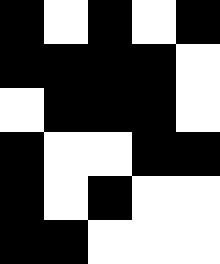[["black", "white", "black", "white", "black"], ["black", "black", "black", "black", "white"], ["white", "black", "black", "black", "white"], ["black", "white", "white", "black", "black"], ["black", "white", "black", "white", "white"], ["black", "black", "white", "white", "white"]]